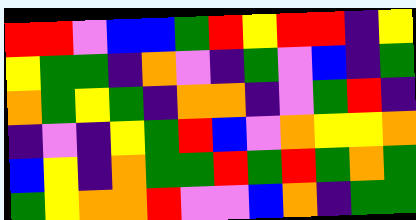[["red", "red", "violet", "blue", "blue", "green", "red", "yellow", "red", "red", "indigo", "yellow"], ["yellow", "green", "green", "indigo", "orange", "violet", "indigo", "green", "violet", "blue", "indigo", "green"], ["orange", "green", "yellow", "green", "indigo", "orange", "orange", "indigo", "violet", "green", "red", "indigo"], ["indigo", "violet", "indigo", "yellow", "green", "red", "blue", "violet", "orange", "yellow", "yellow", "orange"], ["blue", "yellow", "indigo", "orange", "green", "green", "red", "green", "red", "green", "orange", "green"], ["green", "yellow", "orange", "orange", "red", "violet", "violet", "blue", "orange", "indigo", "green", "green"]]